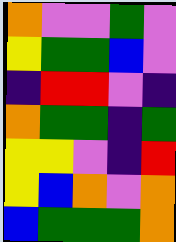[["orange", "violet", "violet", "green", "violet"], ["yellow", "green", "green", "blue", "violet"], ["indigo", "red", "red", "violet", "indigo"], ["orange", "green", "green", "indigo", "green"], ["yellow", "yellow", "violet", "indigo", "red"], ["yellow", "blue", "orange", "violet", "orange"], ["blue", "green", "green", "green", "orange"]]